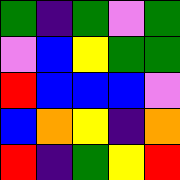[["green", "indigo", "green", "violet", "green"], ["violet", "blue", "yellow", "green", "green"], ["red", "blue", "blue", "blue", "violet"], ["blue", "orange", "yellow", "indigo", "orange"], ["red", "indigo", "green", "yellow", "red"]]